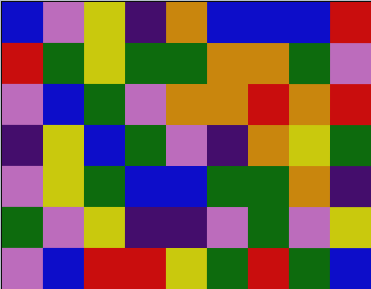[["blue", "violet", "yellow", "indigo", "orange", "blue", "blue", "blue", "red"], ["red", "green", "yellow", "green", "green", "orange", "orange", "green", "violet"], ["violet", "blue", "green", "violet", "orange", "orange", "red", "orange", "red"], ["indigo", "yellow", "blue", "green", "violet", "indigo", "orange", "yellow", "green"], ["violet", "yellow", "green", "blue", "blue", "green", "green", "orange", "indigo"], ["green", "violet", "yellow", "indigo", "indigo", "violet", "green", "violet", "yellow"], ["violet", "blue", "red", "red", "yellow", "green", "red", "green", "blue"]]